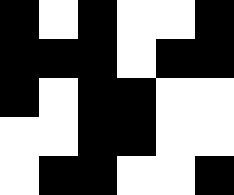[["black", "white", "black", "white", "white", "black"], ["black", "black", "black", "white", "black", "black"], ["black", "white", "black", "black", "white", "white"], ["white", "white", "black", "black", "white", "white"], ["white", "black", "black", "white", "white", "black"]]